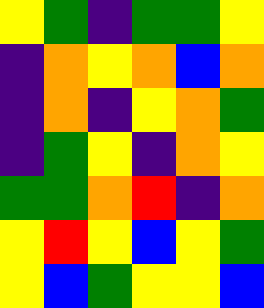[["yellow", "green", "indigo", "green", "green", "yellow"], ["indigo", "orange", "yellow", "orange", "blue", "orange"], ["indigo", "orange", "indigo", "yellow", "orange", "green"], ["indigo", "green", "yellow", "indigo", "orange", "yellow"], ["green", "green", "orange", "red", "indigo", "orange"], ["yellow", "red", "yellow", "blue", "yellow", "green"], ["yellow", "blue", "green", "yellow", "yellow", "blue"]]